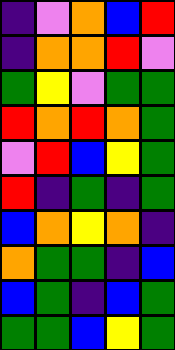[["indigo", "violet", "orange", "blue", "red"], ["indigo", "orange", "orange", "red", "violet"], ["green", "yellow", "violet", "green", "green"], ["red", "orange", "red", "orange", "green"], ["violet", "red", "blue", "yellow", "green"], ["red", "indigo", "green", "indigo", "green"], ["blue", "orange", "yellow", "orange", "indigo"], ["orange", "green", "green", "indigo", "blue"], ["blue", "green", "indigo", "blue", "green"], ["green", "green", "blue", "yellow", "green"]]